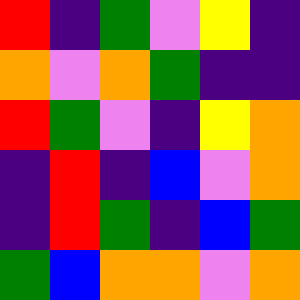[["red", "indigo", "green", "violet", "yellow", "indigo"], ["orange", "violet", "orange", "green", "indigo", "indigo"], ["red", "green", "violet", "indigo", "yellow", "orange"], ["indigo", "red", "indigo", "blue", "violet", "orange"], ["indigo", "red", "green", "indigo", "blue", "green"], ["green", "blue", "orange", "orange", "violet", "orange"]]